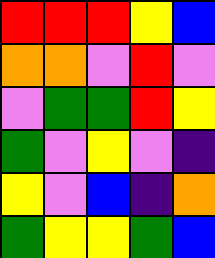[["red", "red", "red", "yellow", "blue"], ["orange", "orange", "violet", "red", "violet"], ["violet", "green", "green", "red", "yellow"], ["green", "violet", "yellow", "violet", "indigo"], ["yellow", "violet", "blue", "indigo", "orange"], ["green", "yellow", "yellow", "green", "blue"]]